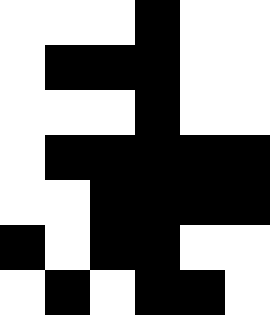[["white", "white", "white", "black", "white", "white"], ["white", "black", "black", "black", "white", "white"], ["white", "white", "white", "black", "white", "white"], ["white", "black", "black", "black", "black", "black"], ["white", "white", "black", "black", "black", "black"], ["black", "white", "black", "black", "white", "white"], ["white", "black", "white", "black", "black", "white"]]